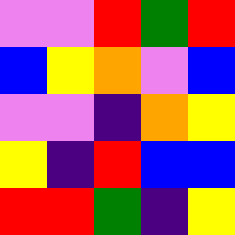[["violet", "violet", "red", "green", "red"], ["blue", "yellow", "orange", "violet", "blue"], ["violet", "violet", "indigo", "orange", "yellow"], ["yellow", "indigo", "red", "blue", "blue"], ["red", "red", "green", "indigo", "yellow"]]